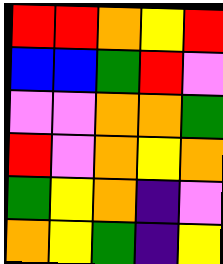[["red", "red", "orange", "yellow", "red"], ["blue", "blue", "green", "red", "violet"], ["violet", "violet", "orange", "orange", "green"], ["red", "violet", "orange", "yellow", "orange"], ["green", "yellow", "orange", "indigo", "violet"], ["orange", "yellow", "green", "indigo", "yellow"]]